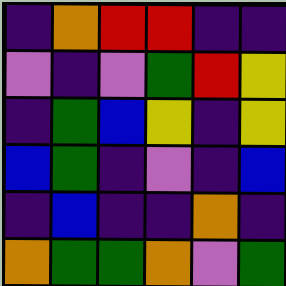[["indigo", "orange", "red", "red", "indigo", "indigo"], ["violet", "indigo", "violet", "green", "red", "yellow"], ["indigo", "green", "blue", "yellow", "indigo", "yellow"], ["blue", "green", "indigo", "violet", "indigo", "blue"], ["indigo", "blue", "indigo", "indigo", "orange", "indigo"], ["orange", "green", "green", "orange", "violet", "green"]]